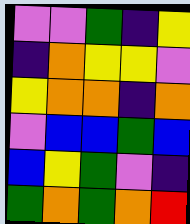[["violet", "violet", "green", "indigo", "yellow"], ["indigo", "orange", "yellow", "yellow", "violet"], ["yellow", "orange", "orange", "indigo", "orange"], ["violet", "blue", "blue", "green", "blue"], ["blue", "yellow", "green", "violet", "indigo"], ["green", "orange", "green", "orange", "red"]]